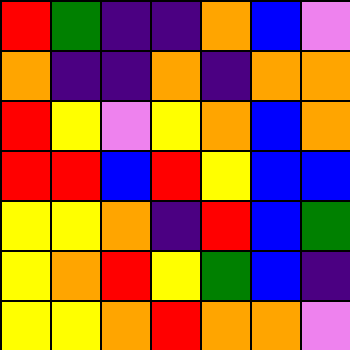[["red", "green", "indigo", "indigo", "orange", "blue", "violet"], ["orange", "indigo", "indigo", "orange", "indigo", "orange", "orange"], ["red", "yellow", "violet", "yellow", "orange", "blue", "orange"], ["red", "red", "blue", "red", "yellow", "blue", "blue"], ["yellow", "yellow", "orange", "indigo", "red", "blue", "green"], ["yellow", "orange", "red", "yellow", "green", "blue", "indigo"], ["yellow", "yellow", "orange", "red", "orange", "orange", "violet"]]